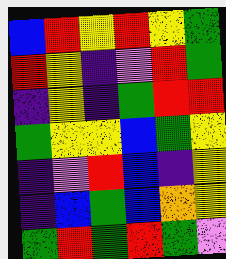[["blue", "red", "yellow", "red", "yellow", "green"], ["red", "yellow", "indigo", "violet", "red", "green"], ["indigo", "yellow", "indigo", "green", "red", "red"], ["green", "yellow", "yellow", "blue", "green", "yellow"], ["indigo", "violet", "red", "blue", "indigo", "yellow"], ["indigo", "blue", "green", "blue", "orange", "yellow"], ["green", "red", "green", "red", "green", "violet"]]